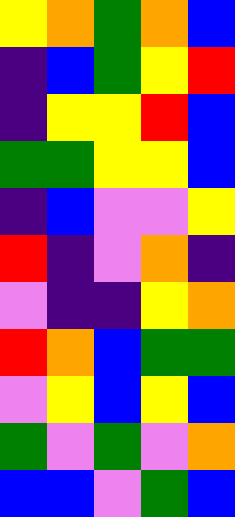[["yellow", "orange", "green", "orange", "blue"], ["indigo", "blue", "green", "yellow", "red"], ["indigo", "yellow", "yellow", "red", "blue"], ["green", "green", "yellow", "yellow", "blue"], ["indigo", "blue", "violet", "violet", "yellow"], ["red", "indigo", "violet", "orange", "indigo"], ["violet", "indigo", "indigo", "yellow", "orange"], ["red", "orange", "blue", "green", "green"], ["violet", "yellow", "blue", "yellow", "blue"], ["green", "violet", "green", "violet", "orange"], ["blue", "blue", "violet", "green", "blue"]]